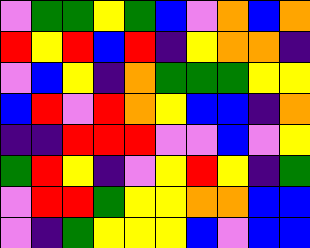[["violet", "green", "green", "yellow", "green", "blue", "violet", "orange", "blue", "orange"], ["red", "yellow", "red", "blue", "red", "indigo", "yellow", "orange", "orange", "indigo"], ["violet", "blue", "yellow", "indigo", "orange", "green", "green", "green", "yellow", "yellow"], ["blue", "red", "violet", "red", "orange", "yellow", "blue", "blue", "indigo", "orange"], ["indigo", "indigo", "red", "red", "red", "violet", "violet", "blue", "violet", "yellow"], ["green", "red", "yellow", "indigo", "violet", "yellow", "red", "yellow", "indigo", "green"], ["violet", "red", "red", "green", "yellow", "yellow", "orange", "orange", "blue", "blue"], ["violet", "indigo", "green", "yellow", "yellow", "yellow", "blue", "violet", "blue", "blue"]]